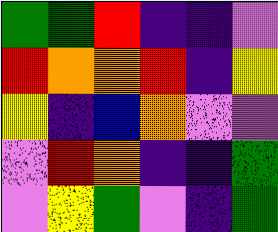[["green", "green", "red", "indigo", "indigo", "violet"], ["red", "orange", "orange", "red", "indigo", "yellow"], ["yellow", "indigo", "blue", "orange", "violet", "violet"], ["violet", "red", "orange", "indigo", "indigo", "green"], ["violet", "yellow", "green", "violet", "indigo", "green"]]